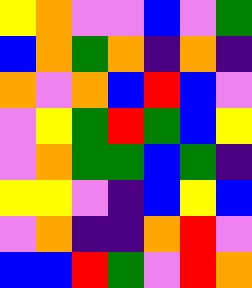[["yellow", "orange", "violet", "violet", "blue", "violet", "green"], ["blue", "orange", "green", "orange", "indigo", "orange", "indigo"], ["orange", "violet", "orange", "blue", "red", "blue", "violet"], ["violet", "yellow", "green", "red", "green", "blue", "yellow"], ["violet", "orange", "green", "green", "blue", "green", "indigo"], ["yellow", "yellow", "violet", "indigo", "blue", "yellow", "blue"], ["violet", "orange", "indigo", "indigo", "orange", "red", "violet"], ["blue", "blue", "red", "green", "violet", "red", "orange"]]